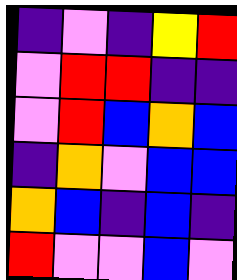[["indigo", "violet", "indigo", "yellow", "red"], ["violet", "red", "red", "indigo", "indigo"], ["violet", "red", "blue", "orange", "blue"], ["indigo", "orange", "violet", "blue", "blue"], ["orange", "blue", "indigo", "blue", "indigo"], ["red", "violet", "violet", "blue", "violet"]]